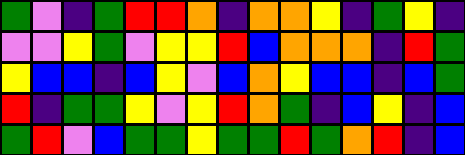[["green", "violet", "indigo", "green", "red", "red", "orange", "indigo", "orange", "orange", "yellow", "indigo", "green", "yellow", "indigo"], ["violet", "violet", "yellow", "green", "violet", "yellow", "yellow", "red", "blue", "orange", "orange", "orange", "indigo", "red", "green"], ["yellow", "blue", "blue", "indigo", "blue", "yellow", "violet", "blue", "orange", "yellow", "blue", "blue", "indigo", "blue", "green"], ["red", "indigo", "green", "green", "yellow", "violet", "yellow", "red", "orange", "green", "indigo", "blue", "yellow", "indigo", "blue"], ["green", "red", "violet", "blue", "green", "green", "yellow", "green", "green", "red", "green", "orange", "red", "indigo", "blue"]]